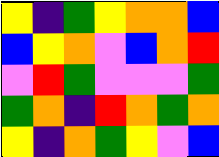[["yellow", "indigo", "green", "yellow", "orange", "orange", "blue"], ["blue", "yellow", "orange", "violet", "blue", "orange", "red"], ["violet", "red", "green", "violet", "violet", "violet", "green"], ["green", "orange", "indigo", "red", "orange", "green", "orange"], ["yellow", "indigo", "orange", "green", "yellow", "violet", "blue"]]